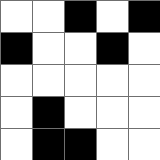[["white", "white", "black", "white", "black"], ["black", "white", "white", "black", "white"], ["white", "white", "white", "white", "white"], ["white", "black", "white", "white", "white"], ["white", "black", "black", "white", "white"]]